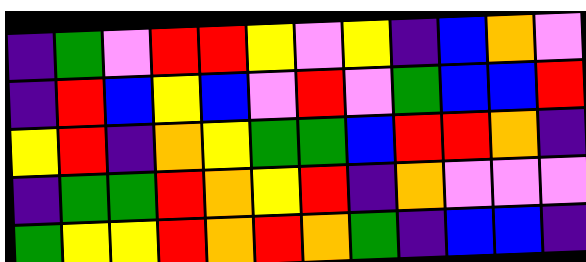[["indigo", "green", "violet", "red", "red", "yellow", "violet", "yellow", "indigo", "blue", "orange", "violet"], ["indigo", "red", "blue", "yellow", "blue", "violet", "red", "violet", "green", "blue", "blue", "red"], ["yellow", "red", "indigo", "orange", "yellow", "green", "green", "blue", "red", "red", "orange", "indigo"], ["indigo", "green", "green", "red", "orange", "yellow", "red", "indigo", "orange", "violet", "violet", "violet"], ["green", "yellow", "yellow", "red", "orange", "red", "orange", "green", "indigo", "blue", "blue", "indigo"]]